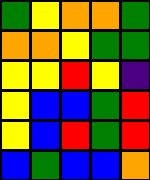[["green", "yellow", "orange", "orange", "green"], ["orange", "orange", "yellow", "green", "green"], ["yellow", "yellow", "red", "yellow", "indigo"], ["yellow", "blue", "blue", "green", "red"], ["yellow", "blue", "red", "green", "red"], ["blue", "green", "blue", "blue", "orange"]]